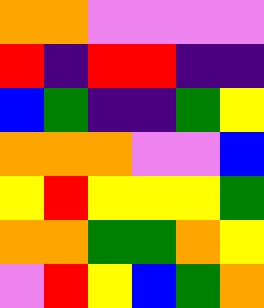[["orange", "orange", "violet", "violet", "violet", "violet"], ["red", "indigo", "red", "red", "indigo", "indigo"], ["blue", "green", "indigo", "indigo", "green", "yellow"], ["orange", "orange", "orange", "violet", "violet", "blue"], ["yellow", "red", "yellow", "yellow", "yellow", "green"], ["orange", "orange", "green", "green", "orange", "yellow"], ["violet", "red", "yellow", "blue", "green", "orange"]]